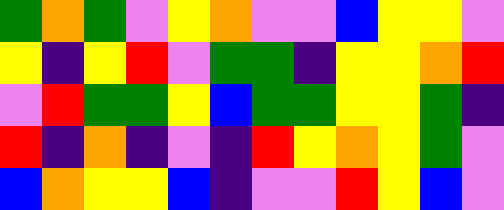[["green", "orange", "green", "violet", "yellow", "orange", "violet", "violet", "blue", "yellow", "yellow", "violet"], ["yellow", "indigo", "yellow", "red", "violet", "green", "green", "indigo", "yellow", "yellow", "orange", "red"], ["violet", "red", "green", "green", "yellow", "blue", "green", "green", "yellow", "yellow", "green", "indigo"], ["red", "indigo", "orange", "indigo", "violet", "indigo", "red", "yellow", "orange", "yellow", "green", "violet"], ["blue", "orange", "yellow", "yellow", "blue", "indigo", "violet", "violet", "red", "yellow", "blue", "violet"]]